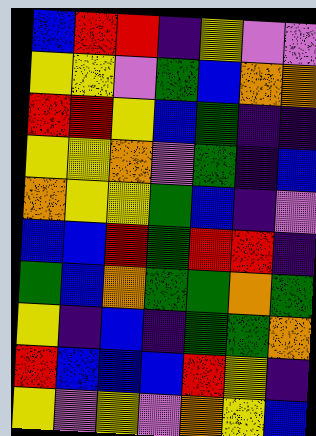[["blue", "red", "red", "indigo", "yellow", "violet", "violet"], ["yellow", "yellow", "violet", "green", "blue", "orange", "orange"], ["red", "red", "yellow", "blue", "green", "indigo", "indigo"], ["yellow", "yellow", "orange", "violet", "green", "indigo", "blue"], ["orange", "yellow", "yellow", "green", "blue", "indigo", "violet"], ["blue", "blue", "red", "green", "red", "red", "indigo"], ["green", "blue", "orange", "green", "green", "orange", "green"], ["yellow", "indigo", "blue", "indigo", "green", "green", "orange"], ["red", "blue", "blue", "blue", "red", "yellow", "indigo"], ["yellow", "violet", "yellow", "violet", "orange", "yellow", "blue"]]